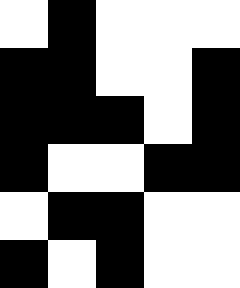[["white", "black", "white", "white", "white"], ["black", "black", "white", "white", "black"], ["black", "black", "black", "white", "black"], ["black", "white", "white", "black", "black"], ["white", "black", "black", "white", "white"], ["black", "white", "black", "white", "white"]]